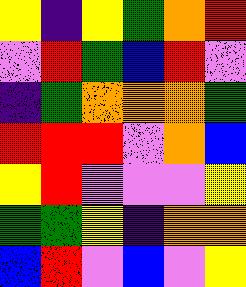[["yellow", "indigo", "yellow", "green", "orange", "red"], ["violet", "red", "green", "blue", "red", "violet"], ["indigo", "green", "orange", "orange", "orange", "green"], ["red", "red", "red", "violet", "orange", "blue"], ["yellow", "red", "violet", "violet", "violet", "yellow"], ["green", "green", "yellow", "indigo", "orange", "orange"], ["blue", "red", "violet", "blue", "violet", "yellow"]]